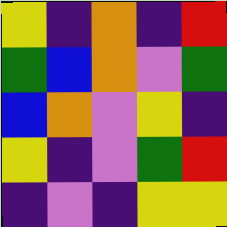[["yellow", "indigo", "orange", "indigo", "red"], ["green", "blue", "orange", "violet", "green"], ["blue", "orange", "violet", "yellow", "indigo"], ["yellow", "indigo", "violet", "green", "red"], ["indigo", "violet", "indigo", "yellow", "yellow"]]